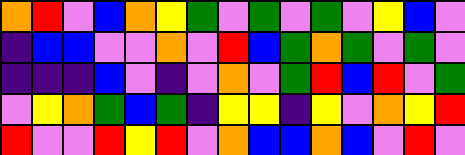[["orange", "red", "violet", "blue", "orange", "yellow", "green", "violet", "green", "violet", "green", "violet", "yellow", "blue", "violet"], ["indigo", "blue", "blue", "violet", "violet", "orange", "violet", "red", "blue", "green", "orange", "green", "violet", "green", "violet"], ["indigo", "indigo", "indigo", "blue", "violet", "indigo", "violet", "orange", "violet", "green", "red", "blue", "red", "violet", "green"], ["violet", "yellow", "orange", "green", "blue", "green", "indigo", "yellow", "yellow", "indigo", "yellow", "violet", "orange", "yellow", "red"], ["red", "violet", "violet", "red", "yellow", "red", "violet", "orange", "blue", "blue", "orange", "blue", "violet", "red", "violet"]]